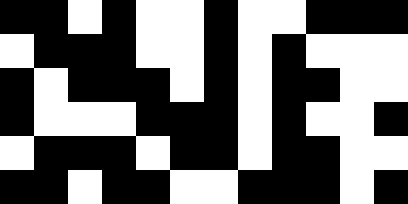[["black", "black", "white", "black", "white", "white", "black", "white", "white", "black", "black", "black"], ["white", "black", "black", "black", "white", "white", "black", "white", "black", "white", "white", "white"], ["black", "white", "black", "black", "black", "white", "black", "white", "black", "black", "white", "white"], ["black", "white", "white", "white", "black", "black", "black", "white", "black", "white", "white", "black"], ["white", "black", "black", "black", "white", "black", "black", "white", "black", "black", "white", "white"], ["black", "black", "white", "black", "black", "white", "white", "black", "black", "black", "white", "black"]]